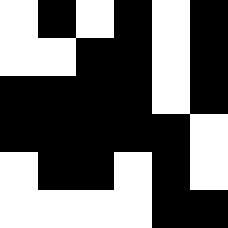[["white", "black", "white", "black", "white", "black"], ["white", "white", "black", "black", "white", "black"], ["black", "black", "black", "black", "white", "black"], ["black", "black", "black", "black", "black", "white"], ["white", "black", "black", "white", "black", "white"], ["white", "white", "white", "white", "black", "black"]]